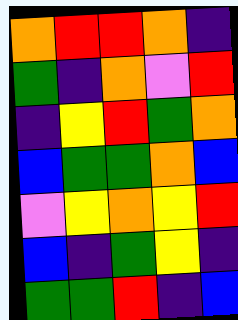[["orange", "red", "red", "orange", "indigo"], ["green", "indigo", "orange", "violet", "red"], ["indigo", "yellow", "red", "green", "orange"], ["blue", "green", "green", "orange", "blue"], ["violet", "yellow", "orange", "yellow", "red"], ["blue", "indigo", "green", "yellow", "indigo"], ["green", "green", "red", "indigo", "blue"]]